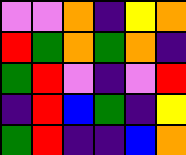[["violet", "violet", "orange", "indigo", "yellow", "orange"], ["red", "green", "orange", "green", "orange", "indigo"], ["green", "red", "violet", "indigo", "violet", "red"], ["indigo", "red", "blue", "green", "indigo", "yellow"], ["green", "red", "indigo", "indigo", "blue", "orange"]]